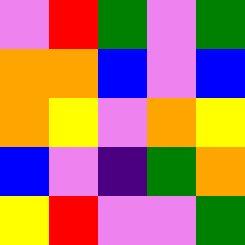[["violet", "red", "green", "violet", "green"], ["orange", "orange", "blue", "violet", "blue"], ["orange", "yellow", "violet", "orange", "yellow"], ["blue", "violet", "indigo", "green", "orange"], ["yellow", "red", "violet", "violet", "green"]]